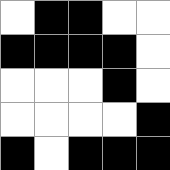[["white", "black", "black", "white", "white"], ["black", "black", "black", "black", "white"], ["white", "white", "white", "black", "white"], ["white", "white", "white", "white", "black"], ["black", "white", "black", "black", "black"]]